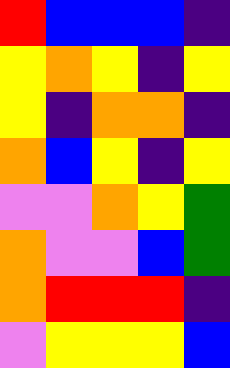[["red", "blue", "blue", "blue", "indigo"], ["yellow", "orange", "yellow", "indigo", "yellow"], ["yellow", "indigo", "orange", "orange", "indigo"], ["orange", "blue", "yellow", "indigo", "yellow"], ["violet", "violet", "orange", "yellow", "green"], ["orange", "violet", "violet", "blue", "green"], ["orange", "red", "red", "red", "indigo"], ["violet", "yellow", "yellow", "yellow", "blue"]]